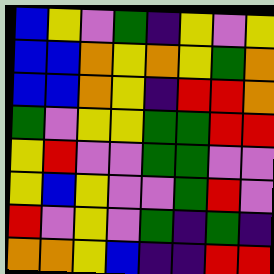[["blue", "yellow", "violet", "green", "indigo", "yellow", "violet", "yellow"], ["blue", "blue", "orange", "yellow", "orange", "yellow", "green", "orange"], ["blue", "blue", "orange", "yellow", "indigo", "red", "red", "orange"], ["green", "violet", "yellow", "yellow", "green", "green", "red", "red"], ["yellow", "red", "violet", "violet", "green", "green", "violet", "violet"], ["yellow", "blue", "yellow", "violet", "violet", "green", "red", "violet"], ["red", "violet", "yellow", "violet", "green", "indigo", "green", "indigo"], ["orange", "orange", "yellow", "blue", "indigo", "indigo", "red", "red"]]